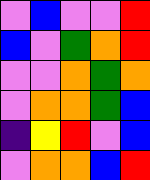[["violet", "blue", "violet", "violet", "red"], ["blue", "violet", "green", "orange", "red"], ["violet", "violet", "orange", "green", "orange"], ["violet", "orange", "orange", "green", "blue"], ["indigo", "yellow", "red", "violet", "blue"], ["violet", "orange", "orange", "blue", "red"]]